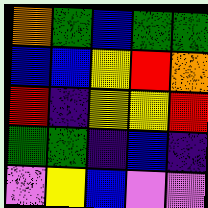[["orange", "green", "blue", "green", "green"], ["blue", "blue", "yellow", "red", "orange"], ["red", "indigo", "yellow", "yellow", "red"], ["green", "green", "indigo", "blue", "indigo"], ["violet", "yellow", "blue", "violet", "violet"]]